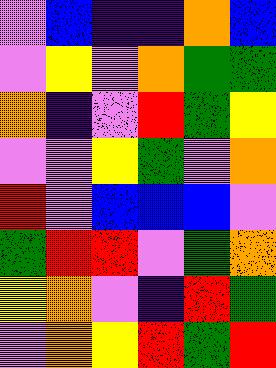[["violet", "blue", "indigo", "indigo", "orange", "blue"], ["violet", "yellow", "violet", "orange", "green", "green"], ["orange", "indigo", "violet", "red", "green", "yellow"], ["violet", "violet", "yellow", "green", "violet", "orange"], ["red", "violet", "blue", "blue", "blue", "violet"], ["green", "red", "red", "violet", "green", "orange"], ["yellow", "orange", "violet", "indigo", "red", "green"], ["violet", "orange", "yellow", "red", "green", "red"]]